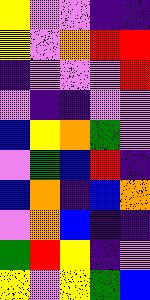[["yellow", "violet", "violet", "indigo", "indigo"], ["yellow", "violet", "orange", "red", "red"], ["indigo", "violet", "violet", "violet", "red"], ["violet", "indigo", "indigo", "violet", "violet"], ["blue", "yellow", "orange", "green", "violet"], ["violet", "green", "blue", "red", "indigo"], ["blue", "orange", "indigo", "blue", "orange"], ["violet", "orange", "blue", "indigo", "indigo"], ["green", "red", "yellow", "indigo", "violet"], ["yellow", "violet", "yellow", "green", "blue"]]